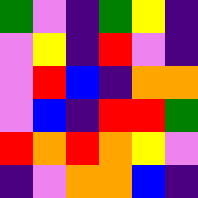[["green", "violet", "indigo", "green", "yellow", "indigo"], ["violet", "yellow", "indigo", "red", "violet", "indigo"], ["violet", "red", "blue", "indigo", "orange", "orange"], ["violet", "blue", "indigo", "red", "red", "green"], ["red", "orange", "red", "orange", "yellow", "violet"], ["indigo", "violet", "orange", "orange", "blue", "indigo"]]